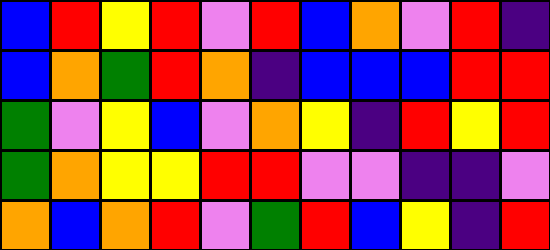[["blue", "red", "yellow", "red", "violet", "red", "blue", "orange", "violet", "red", "indigo"], ["blue", "orange", "green", "red", "orange", "indigo", "blue", "blue", "blue", "red", "red"], ["green", "violet", "yellow", "blue", "violet", "orange", "yellow", "indigo", "red", "yellow", "red"], ["green", "orange", "yellow", "yellow", "red", "red", "violet", "violet", "indigo", "indigo", "violet"], ["orange", "blue", "orange", "red", "violet", "green", "red", "blue", "yellow", "indigo", "red"]]